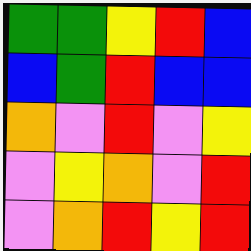[["green", "green", "yellow", "red", "blue"], ["blue", "green", "red", "blue", "blue"], ["orange", "violet", "red", "violet", "yellow"], ["violet", "yellow", "orange", "violet", "red"], ["violet", "orange", "red", "yellow", "red"]]